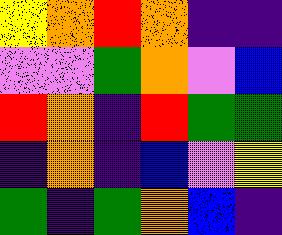[["yellow", "orange", "red", "orange", "indigo", "indigo"], ["violet", "violet", "green", "orange", "violet", "blue"], ["red", "orange", "indigo", "red", "green", "green"], ["indigo", "orange", "indigo", "blue", "violet", "yellow"], ["green", "indigo", "green", "orange", "blue", "indigo"]]